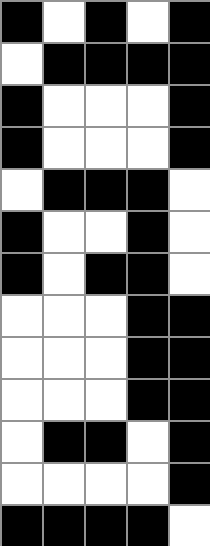[["black", "white", "black", "white", "black"], ["white", "black", "black", "black", "black"], ["black", "white", "white", "white", "black"], ["black", "white", "white", "white", "black"], ["white", "black", "black", "black", "white"], ["black", "white", "white", "black", "white"], ["black", "white", "black", "black", "white"], ["white", "white", "white", "black", "black"], ["white", "white", "white", "black", "black"], ["white", "white", "white", "black", "black"], ["white", "black", "black", "white", "black"], ["white", "white", "white", "white", "black"], ["black", "black", "black", "black", "white"]]